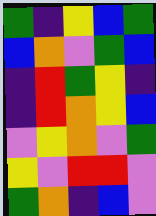[["green", "indigo", "yellow", "blue", "green"], ["blue", "orange", "violet", "green", "blue"], ["indigo", "red", "green", "yellow", "indigo"], ["indigo", "red", "orange", "yellow", "blue"], ["violet", "yellow", "orange", "violet", "green"], ["yellow", "violet", "red", "red", "violet"], ["green", "orange", "indigo", "blue", "violet"]]